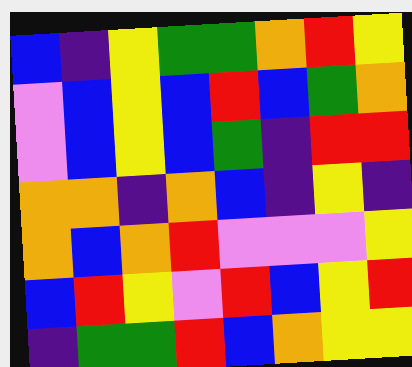[["blue", "indigo", "yellow", "green", "green", "orange", "red", "yellow"], ["violet", "blue", "yellow", "blue", "red", "blue", "green", "orange"], ["violet", "blue", "yellow", "blue", "green", "indigo", "red", "red"], ["orange", "orange", "indigo", "orange", "blue", "indigo", "yellow", "indigo"], ["orange", "blue", "orange", "red", "violet", "violet", "violet", "yellow"], ["blue", "red", "yellow", "violet", "red", "blue", "yellow", "red"], ["indigo", "green", "green", "red", "blue", "orange", "yellow", "yellow"]]